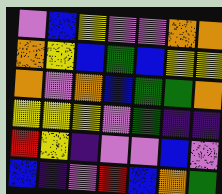[["violet", "blue", "yellow", "violet", "violet", "orange", "orange"], ["orange", "yellow", "blue", "green", "blue", "yellow", "yellow"], ["orange", "violet", "orange", "blue", "green", "green", "orange"], ["yellow", "yellow", "yellow", "violet", "green", "indigo", "indigo"], ["red", "yellow", "indigo", "violet", "violet", "blue", "violet"], ["blue", "indigo", "violet", "red", "blue", "orange", "green"]]